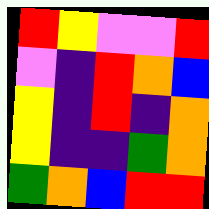[["red", "yellow", "violet", "violet", "red"], ["violet", "indigo", "red", "orange", "blue"], ["yellow", "indigo", "red", "indigo", "orange"], ["yellow", "indigo", "indigo", "green", "orange"], ["green", "orange", "blue", "red", "red"]]